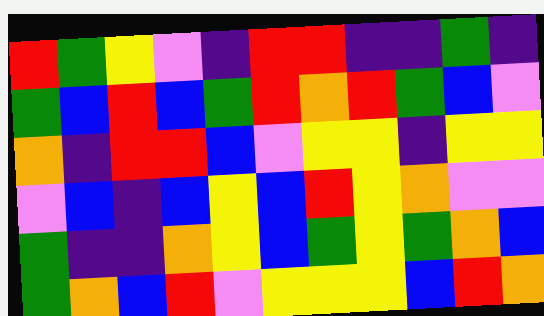[["red", "green", "yellow", "violet", "indigo", "red", "red", "indigo", "indigo", "green", "indigo"], ["green", "blue", "red", "blue", "green", "red", "orange", "red", "green", "blue", "violet"], ["orange", "indigo", "red", "red", "blue", "violet", "yellow", "yellow", "indigo", "yellow", "yellow"], ["violet", "blue", "indigo", "blue", "yellow", "blue", "red", "yellow", "orange", "violet", "violet"], ["green", "indigo", "indigo", "orange", "yellow", "blue", "green", "yellow", "green", "orange", "blue"], ["green", "orange", "blue", "red", "violet", "yellow", "yellow", "yellow", "blue", "red", "orange"]]